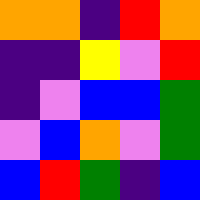[["orange", "orange", "indigo", "red", "orange"], ["indigo", "indigo", "yellow", "violet", "red"], ["indigo", "violet", "blue", "blue", "green"], ["violet", "blue", "orange", "violet", "green"], ["blue", "red", "green", "indigo", "blue"]]